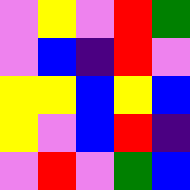[["violet", "yellow", "violet", "red", "green"], ["violet", "blue", "indigo", "red", "violet"], ["yellow", "yellow", "blue", "yellow", "blue"], ["yellow", "violet", "blue", "red", "indigo"], ["violet", "red", "violet", "green", "blue"]]